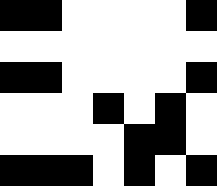[["black", "black", "white", "white", "white", "white", "black"], ["white", "white", "white", "white", "white", "white", "white"], ["black", "black", "white", "white", "white", "white", "black"], ["white", "white", "white", "black", "white", "black", "white"], ["white", "white", "white", "white", "black", "black", "white"], ["black", "black", "black", "white", "black", "white", "black"]]